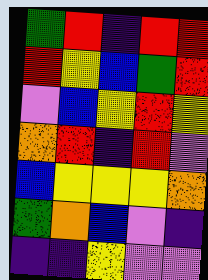[["green", "red", "indigo", "red", "red"], ["red", "yellow", "blue", "green", "red"], ["violet", "blue", "yellow", "red", "yellow"], ["orange", "red", "indigo", "red", "violet"], ["blue", "yellow", "yellow", "yellow", "orange"], ["green", "orange", "blue", "violet", "indigo"], ["indigo", "indigo", "yellow", "violet", "violet"]]